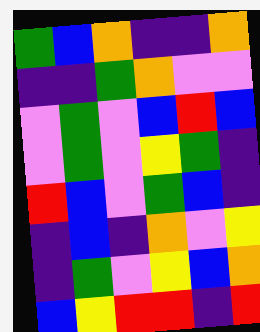[["green", "blue", "orange", "indigo", "indigo", "orange"], ["indigo", "indigo", "green", "orange", "violet", "violet"], ["violet", "green", "violet", "blue", "red", "blue"], ["violet", "green", "violet", "yellow", "green", "indigo"], ["red", "blue", "violet", "green", "blue", "indigo"], ["indigo", "blue", "indigo", "orange", "violet", "yellow"], ["indigo", "green", "violet", "yellow", "blue", "orange"], ["blue", "yellow", "red", "red", "indigo", "red"]]